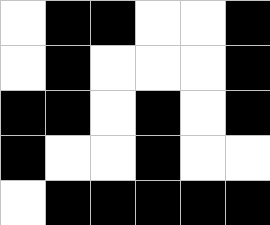[["white", "black", "black", "white", "white", "black"], ["white", "black", "white", "white", "white", "black"], ["black", "black", "white", "black", "white", "black"], ["black", "white", "white", "black", "white", "white"], ["white", "black", "black", "black", "black", "black"]]